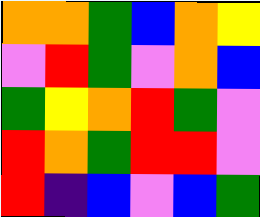[["orange", "orange", "green", "blue", "orange", "yellow"], ["violet", "red", "green", "violet", "orange", "blue"], ["green", "yellow", "orange", "red", "green", "violet"], ["red", "orange", "green", "red", "red", "violet"], ["red", "indigo", "blue", "violet", "blue", "green"]]